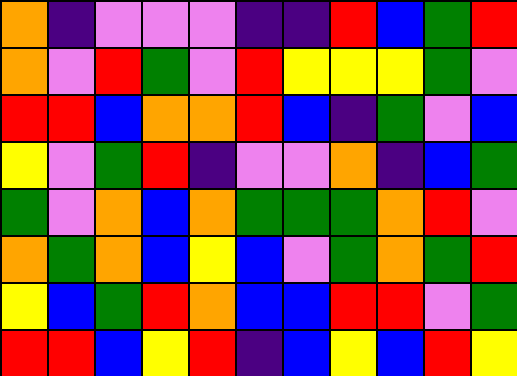[["orange", "indigo", "violet", "violet", "violet", "indigo", "indigo", "red", "blue", "green", "red"], ["orange", "violet", "red", "green", "violet", "red", "yellow", "yellow", "yellow", "green", "violet"], ["red", "red", "blue", "orange", "orange", "red", "blue", "indigo", "green", "violet", "blue"], ["yellow", "violet", "green", "red", "indigo", "violet", "violet", "orange", "indigo", "blue", "green"], ["green", "violet", "orange", "blue", "orange", "green", "green", "green", "orange", "red", "violet"], ["orange", "green", "orange", "blue", "yellow", "blue", "violet", "green", "orange", "green", "red"], ["yellow", "blue", "green", "red", "orange", "blue", "blue", "red", "red", "violet", "green"], ["red", "red", "blue", "yellow", "red", "indigo", "blue", "yellow", "blue", "red", "yellow"]]